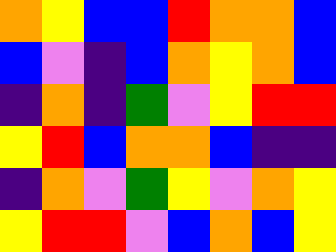[["orange", "yellow", "blue", "blue", "red", "orange", "orange", "blue"], ["blue", "violet", "indigo", "blue", "orange", "yellow", "orange", "blue"], ["indigo", "orange", "indigo", "green", "violet", "yellow", "red", "red"], ["yellow", "red", "blue", "orange", "orange", "blue", "indigo", "indigo"], ["indigo", "orange", "violet", "green", "yellow", "violet", "orange", "yellow"], ["yellow", "red", "red", "violet", "blue", "orange", "blue", "yellow"]]